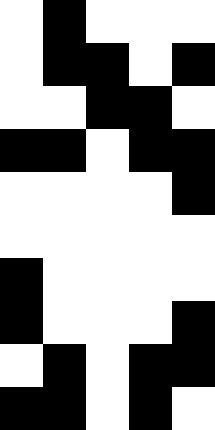[["white", "black", "white", "white", "white"], ["white", "black", "black", "white", "black"], ["white", "white", "black", "black", "white"], ["black", "black", "white", "black", "black"], ["white", "white", "white", "white", "black"], ["white", "white", "white", "white", "white"], ["black", "white", "white", "white", "white"], ["black", "white", "white", "white", "black"], ["white", "black", "white", "black", "black"], ["black", "black", "white", "black", "white"]]